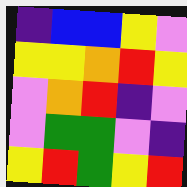[["indigo", "blue", "blue", "yellow", "violet"], ["yellow", "yellow", "orange", "red", "yellow"], ["violet", "orange", "red", "indigo", "violet"], ["violet", "green", "green", "violet", "indigo"], ["yellow", "red", "green", "yellow", "red"]]